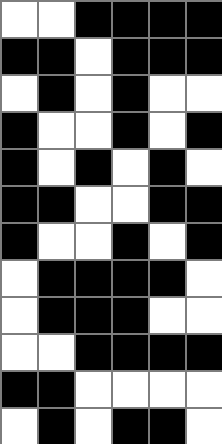[["white", "white", "black", "black", "black", "black"], ["black", "black", "white", "black", "black", "black"], ["white", "black", "white", "black", "white", "white"], ["black", "white", "white", "black", "white", "black"], ["black", "white", "black", "white", "black", "white"], ["black", "black", "white", "white", "black", "black"], ["black", "white", "white", "black", "white", "black"], ["white", "black", "black", "black", "black", "white"], ["white", "black", "black", "black", "white", "white"], ["white", "white", "black", "black", "black", "black"], ["black", "black", "white", "white", "white", "white"], ["white", "black", "white", "black", "black", "white"]]